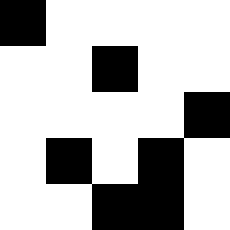[["black", "white", "white", "white", "white"], ["white", "white", "black", "white", "white"], ["white", "white", "white", "white", "black"], ["white", "black", "white", "black", "white"], ["white", "white", "black", "black", "white"]]